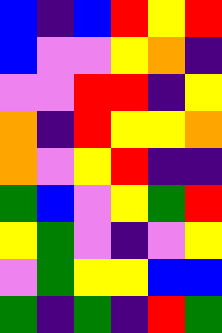[["blue", "indigo", "blue", "red", "yellow", "red"], ["blue", "violet", "violet", "yellow", "orange", "indigo"], ["violet", "violet", "red", "red", "indigo", "yellow"], ["orange", "indigo", "red", "yellow", "yellow", "orange"], ["orange", "violet", "yellow", "red", "indigo", "indigo"], ["green", "blue", "violet", "yellow", "green", "red"], ["yellow", "green", "violet", "indigo", "violet", "yellow"], ["violet", "green", "yellow", "yellow", "blue", "blue"], ["green", "indigo", "green", "indigo", "red", "green"]]